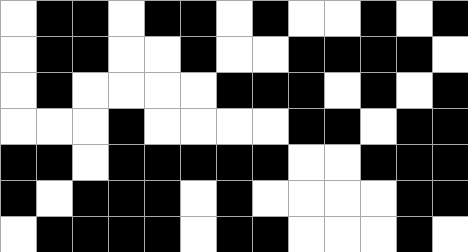[["white", "black", "black", "white", "black", "black", "white", "black", "white", "white", "black", "white", "black"], ["white", "black", "black", "white", "white", "black", "white", "white", "black", "black", "black", "black", "white"], ["white", "black", "white", "white", "white", "white", "black", "black", "black", "white", "black", "white", "black"], ["white", "white", "white", "black", "white", "white", "white", "white", "black", "black", "white", "black", "black"], ["black", "black", "white", "black", "black", "black", "black", "black", "white", "white", "black", "black", "black"], ["black", "white", "black", "black", "black", "white", "black", "white", "white", "white", "white", "black", "black"], ["white", "black", "black", "black", "black", "white", "black", "black", "white", "white", "white", "black", "white"]]